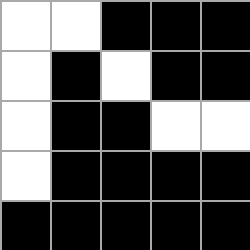[["white", "white", "black", "black", "black"], ["white", "black", "white", "black", "black"], ["white", "black", "black", "white", "white"], ["white", "black", "black", "black", "black"], ["black", "black", "black", "black", "black"]]